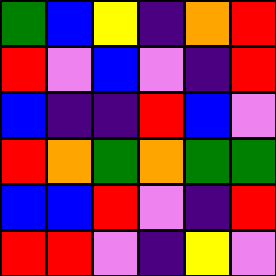[["green", "blue", "yellow", "indigo", "orange", "red"], ["red", "violet", "blue", "violet", "indigo", "red"], ["blue", "indigo", "indigo", "red", "blue", "violet"], ["red", "orange", "green", "orange", "green", "green"], ["blue", "blue", "red", "violet", "indigo", "red"], ["red", "red", "violet", "indigo", "yellow", "violet"]]